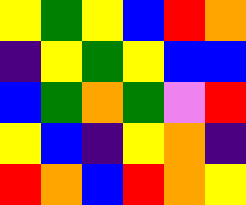[["yellow", "green", "yellow", "blue", "red", "orange"], ["indigo", "yellow", "green", "yellow", "blue", "blue"], ["blue", "green", "orange", "green", "violet", "red"], ["yellow", "blue", "indigo", "yellow", "orange", "indigo"], ["red", "orange", "blue", "red", "orange", "yellow"]]